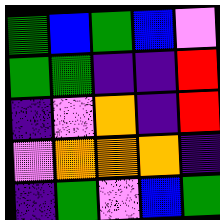[["green", "blue", "green", "blue", "violet"], ["green", "green", "indigo", "indigo", "red"], ["indigo", "violet", "orange", "indigo", "red"], ["violet", "orange", "orange", "orange", "indigo"], ["indigo", "green", "violet", "blue", "green"]]